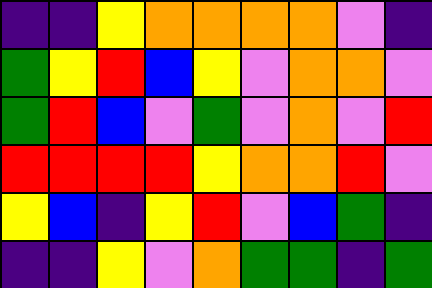[["indigo", "indigo", "yellow", "orange", "orange", "orange", "orange", "violet", "indigo"], ["green", "yellow", "red", "blue", "yellow", "violet", "orange", "orange", "violet"], ["green", "red", "blue", "violet", "green", "violet", "orange", "violet", "red"], ["red", "red", "red", "red", "yellow", "orange", "orange", "red", "violet"], ["yellow", "blue", "indigo", "yellow", "red", "violet", "blue", "green", "indigo"], ["indigo", "indigo", "yellow", "violet", "orange", "green", "green", "indigo", "green"]]